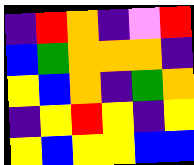[["indigo", "red", "orange", "indigo", "violet", "red"], ["blue", "green", "orange", "orange", "orange", "indigo"], ["yellow", "blue", "orange", "indigo", "green", "orange"], ["indigo", "yellow", "red", "yellow", "indigo", "yellow"], ["yellow", "blue", "yellow", "yellow", "blue", "blue"]]